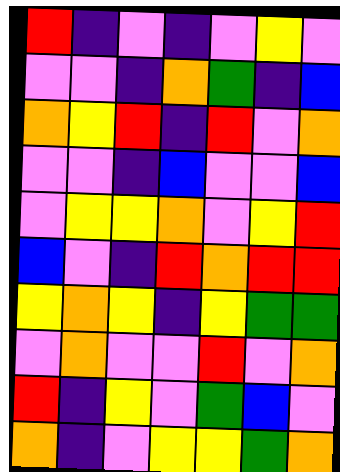[["red", "indigo", "violet", "indigo", "violet", "yellow", "violet"], ["violet", "violet", "indigo", "orange", "green", "indigo", "blue"], ["orange", "yellow", "red", "indigo", "red", "violet", "orange"], ["violet", "violet", "indigo", "blue", "violet", "violet", "blue"], ["violet", "yellow", "yellow", "orange", "violet", "yellow", "red"], ["blue", "violet", "indigo", "red", "orange", "red", "red"], ["yellow", "orange", "yellow", "indigo", "yellow", "green", "green"], ["violet", "orange", "violet", "violet", "red", "violet", "orange"], ["red", "indigo", "yellow", "violet", "green", "blue", "violet"], ["orange", "indigo", "violet", "yellow", "yellow", "green", "orange"]]